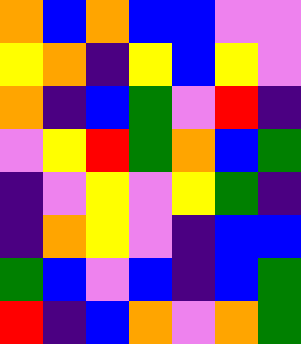[["orange", "blue", "orange", "blue", "blue", "violet", "violet"], ["yellow", "orange", "indigo", "yellow", "blue", "yellow", "violet"], ["orange", "indigo", "blue", "green", "violet", "red", "indigo"], ["violet", "yellow", "red", "green", "orange", "blue", "green"], ["indigo", "violet", "yellow", "violet", "yellow", "green", "indigo"], ["indigo", "orange", "yellow", "violet", "indigo", "blue", "blue"], ["green", "blue", "violet", "blue", "indigo", "blue", "green"], ["red", "indigo", "blue", "orange", "violet", "orange", "green"]]